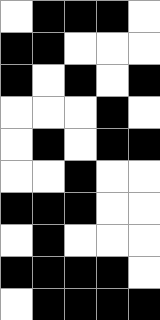[["white", "black", "black", "black", "white"], ["black", "black", "white", "white", "white"], ["black", "white", "black", "white", "black"], ["white", "white", "white", "black", "white"], ["white", "black", "white", "black", "black"], ["white", "white", "black", "white", "white"], ["black", "black", "black", "white", "white"], ["white", "black", "white", "white", "white"], ["black", "black", "black", "black", "white"], ["white", "black", "black", "black", "black"]]